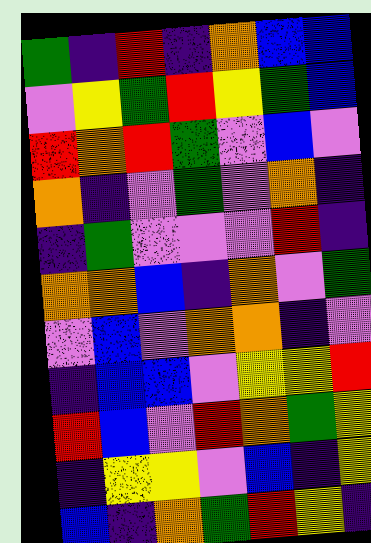[["green", "indigo", "red", "indigo", "orange", "blue", "blue"], ["violet", "yellow", "green", "red", "yellow", "green", "blue"], ["red", "orange", "red", "green", "violet", "blue", "violet"], ["orange", "indigo", "violet", "green", "violet", "orange", "indigo"], ["indigo", "green", "violet", "violet", "violet", "red", "indigo"], ["orange", "orange", "blue", "indigo", "orange", "violet", "green"], ["violet", "blue", "violet", "orange", "orange", "indigo", "violet"], ["indigo", "blue", "blue", "violet", "yellow", "yellow", "red"], ["red", "blue", "violet", "red", "orange", "green", "yellow"], ["indigo", "yellow", "yellow", "violet", "blue", "indigo", "yellow"], ["blue", "indigo", "orange", "green", "red", "yellow", "indigo"]]